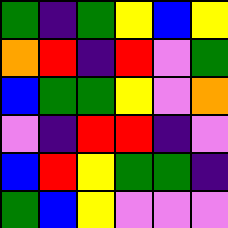[["green", "indigo", "green", "yellow", "blue", "yellow"], ["orange", "red", "indigo", "red", "violet", "green"], ["blue", "green", "green", "yellow", "violet", "orange"], ["violet", "indigo", "red", "red", "indigo", "violet"], ["blue", "red", "yellow", "green", "green", "indigo"], ["green", "blue", "yellow", "violet", "violet", "violet"]]